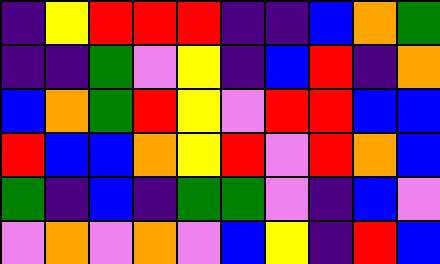[["indigo", "yellow", "red", "red", "red", "indigo", "indigo", "blue", "orange", "green"], ["indigo", "indigo", "green", "violet", "yellow", "indigo", "blue", "red", "indigo", "orange"], ["blue", "orange", "green", "red", "yellow", "violet", "red", "red", "blue", "blue"], ["red", "blue", "blue", "orange", "yellow", "red", "violet", "red", "orange", "blue"], ["green", "indigo", "blue", "indigo", "green", "green", "violet", "indigo", "blue", "violet"], ["violet", "orange", "violet", "orange", "violet", "blue", "yellow", "indigo", "red", "blue"]]